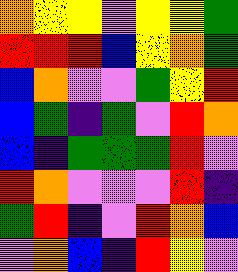[["orange", "yellow", "yellow", "violet", "yellow", "yellow", "green"], ["red", "red", "red", "blue", "yellow", "orange", "green"], ["blue", "orange", "violet", "violet", "green", "yellow", "red"], ["blue", "green", "indigo", "green", "violet", "red", "orange"], ["blue", "indigo", "green", "green", "green", "red", "violet"], ["red", "orange", "violet", "violet", "violet", "red", "indigo"], ["green", "red", "indigo", "violet", "red", "orange", "blue"], ["violet", "orange", "blue", "indigo", "red", "yellow", "violet"]]